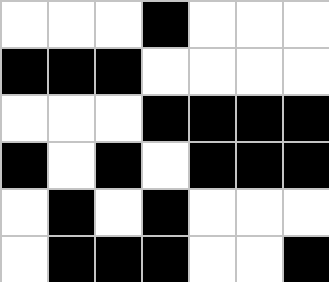[["white", "white", "white", "black", "white", "white", "white"], ["black", "black", "black", "white", "white", "white", "white"], ["white", "white", "white", "black", "black", "black", "black"], ["black", "white", "black", "white", "black", "black", "black"], ["white", "black", "white", "black", "white", "white", "white"], ["white", "black", "black", "black", "white", "white", "black"]]